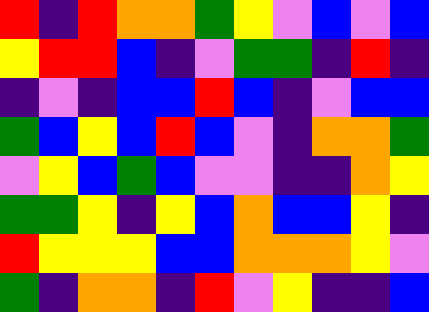[["red", "indigo", "red", "orange", "orange", "green", "yellow", "violet", "blue", "violet", "blue"], ["yellow", "red", "red", "blue", "indigo", "violet", "green", "green", "indigo", "red", "indigo"], ["indigo", "violet", "indigo", "blue", "blue", "red", "blue", "indigo", "violet", "blue", "blue"], ["green", "blue", "yellow", "blue", "red", "blue", "violet", "indigo", "orange", "orange", "green"], ["violet", "yellow", "blue", "green", "blue", "violet", "violet", "indigo", "indigo", "orange", "yellow"], ["green", "green", "yellow", "indigo", "yellow", "blue", "orange", "blue", "blue", "yellow", "indigo"], ["red", "yellow", "yellow", "yellow", "blue", "blue", "orange", "orange", "orange", "yellow", "violet"], ["green", "indigo", "orange", "orange", "indigo", "red", "violet", "yellow", "indigo", "indigo", "blue"]]